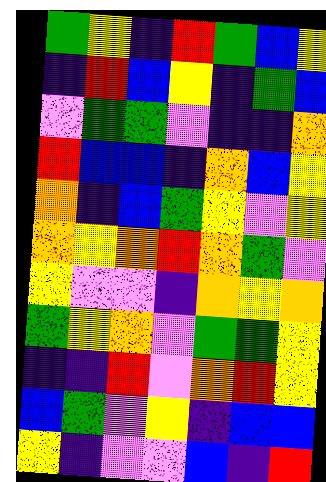[["green", "yellow", "indigo", "red", "green", "blue", "yellow"], ["indigo", "red", "blue", "yellow", "indigo", "green", "blue"], ["violet", "green", "green", "violet", "indigo", "indigo", "orange"], ["red", "blue", "blue", "indigo", "orange", "blue", "yellow"], ["orange", "indigo", "blue", "green", "yellow", "violet", "yellow"], ["orange", "yellow", "orange", "red", "orange", "green", "violet"], ["yellow", "violet", "violet", "indigo", "orange", "yellow", "orange"], ["green", "yellow", "orange", "violet", "green", "green", "yellow"], ["indigo", "indigo", "red", "violet", "orange", "red", "yellow"], ["blue", "green", "violet", "yellow", "indigo", "blue", "blue"], ["yellow", "indigo", "violet", "violet", "blue", "indigo", "red"]]